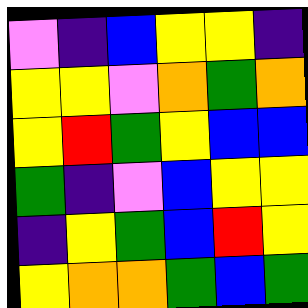[["violet", "indigo", "blue", "yellow", "yellow", "indigo"], ["yellow", "yellow", "violet", "orange", "green", "orange"], ["yellow", "red", "green", "yellow", "blue", "blue"], ["green", "indigo", "violet", "blue", "yellow", "yellow"], ["indigo", "yellow", "green", "blue", "red", "yellow"], ["yellow", "orange", "orange", "green", "blue", "green"]]